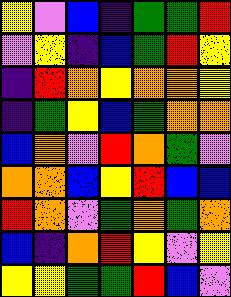[["yellow", "violet", "blue", "indigo", "green", "green", "red"], ["violet", "yellow", "indigo", "blue", "green", "red", "yellow"], ["indigo", "red", "orange", "yellow", "orange", "orange", "yellow"], ["indigo", "green", "yellow", "blue", "green", "orange", "orange"], ["blue", "orange", "violet", "red", "orange", "green", "violet"], ["orange", "orange", "blue", "yellow", "red", "blue", "blue"], ["red", "orange", "violet", "green", "orange", "green", "orange"], ["blue", "indigo", "orange", "red", "yellow", "violet", "yellow"], ["yellow", "yellow", "green", "green", "red", "blue", "violet"]]